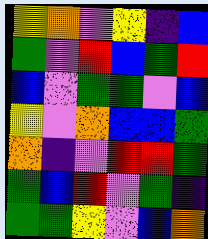[["yellow", "orange", "violet", "yellow", "indigo", "blue"], ["green", "violet", "red", "blue", "green", "red"], ["blue", "violet", "green", "green", "violet", "blue"], ["yellow", "violet", "orange", "blue", "blue", "green"], ["orange", "indigo", "violet", "red", "red", "green"], ["green", "blue", "red", "violet", "green", "indigo"], ["green", "green", "yellow", "violet", "blue", "orange"]]